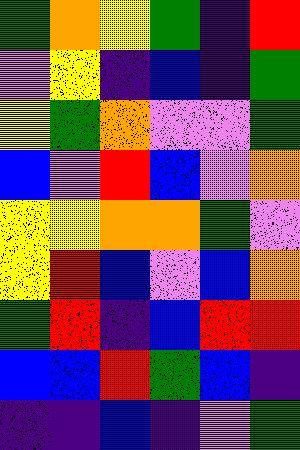[["green", "orange", "yellow", "green", "indigo", "red"], ["violet", "yellow", "indigo", "blue", "indigo", "green"], ["yellow", "green", "orange", "violet", "violet", "green"], ["blue", "violet", "red", "blue", "violet", "orange"], ["yellow", "yellow", "orange", "orange", "green", "violet"], ["yellow", "red", "blue", "violet", "blue", "orange"], ["green", "red", "indigo", "blue", "red", "red"], ["blue", "blue", "red", "green", "blue", "indigo"], ["indigo", "indigo", "blue", "indigo", "violet", "green"]]